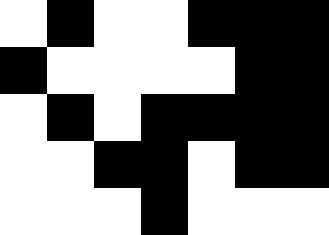[["white", "black", "white", "white", "black", "black", "black"], ["black", "white", "white", "white", "white", "black", "black"], ["white", "black", "white", "black", "black", "black", "black"], ["white", "white", "black", "black", "white", "black", "black"], ["white", "white", "white", "black", "white", "white", "white"]]